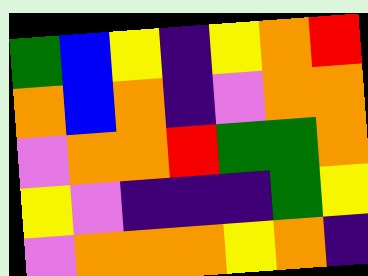[["green", "blue", "yellow", "indigo", "yellow", "orange", "red"], ["orange", "blue", "orange", "indigo", "violet", "orange", "orange"], ["violet", "orange", "orange", "red", "green", "green", "orange"], ["yellow", "violet", "indigo", "indigo", "indigo", "green", "yellow"], ["violet", "orange", "orange", "orange", "yellow", "orange", "indigo"]]